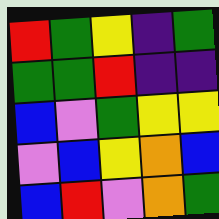[["red", "green", "yellow", "indigo", "green"], ["green", "green", "red", "indigo", "indigo"], ["blue", "violet", "green", "yellow", "yellow"], ["violet", "blue", "yellow", "orange", "blue"], ["blue", "red", "violet", "orange", "green"]]